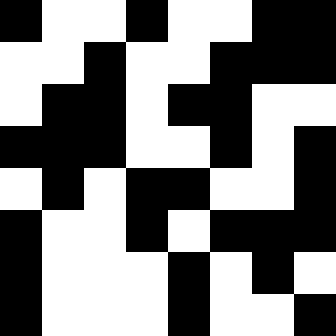[["black", "white", "white", "black", "white", "white", "black", "black"], ["white", "white", "black", "white", "white", "black", "black", "black"], ["white", "black", "black", "white", "black", "black", "white", "white"], ["black", "black", "black", "white", "white", "black", "white", "black"], ["white", "black", "white", "black", "black", "white", "white", "black"], ["black", "white", "white", "black", "white", "black", "black", "black"], ["black", "white", "white", "white", "black", "white", "black", "white"], ["black", "white", "white", "white", "black", "white", "white", "black"]]